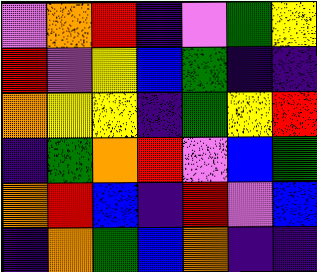[["violet", "orange", "red", "indigo", "violet", "green", "yellow"], ["red", "violet", "yellow", "blue", "green", "indigo", "indigo"], ["orange", "yellow", "yellow", "indigo", "green", "yellow", "red"], ["indigo", "green", "orange", "red", "violet", "blue", "green"], ["orange", "red", "blue", "indigo", "red", "violet", "blue"], ["indigo", "orange", "green", "blue", "orange", "indigo", "indigo"]]